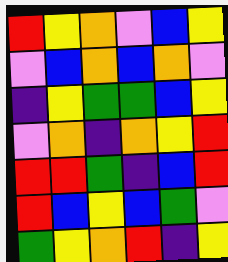[["red", "yellow", "orange", "violet", "blue", "yellow"], ["violet", "blue", "orange", "blue", "orange", "violet"], ["indigo", "yellow", "green", "green", "blue", "yellow"], ["violet", "orange", "indigo", "orange", "yellow", "red"], ["red", "red", "green", "indigo", "blue", "red"], ["red", "blue", "yellow", "blue", "green", "violet"], ["green", "yellow", "orange", "red", "indigo", "yellow"]]